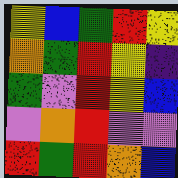[["yellow", "blue", "green", "red", "yellow"], ["orange", "green", "red", "yellow", "indigo"], ["green", "violet", "red", "yellow", "blue"], ["violet", "orange", "red", "violet", "violet"], ["red", "green", "red", "orange", "blue"]]